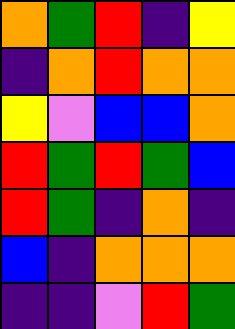[["orange", "green", "red", "indigo", "yellow"], ["indigo", "orange", "red", "orange", "orange"], ["yellow", "violet", "blue", "blue", "orange"], ["red", "green", "red", "green", "blue"], ["red", "green", "indigo", "orange", "indigo"], ["blue", "indigo", "orange", "orange", "orange"], ["indigo", "indigo", "violet", "red", "green"]]